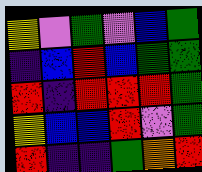[["yellow", "violet", "green", "violet", "blue", "green"], ["indigo", "blue", "red", "blue", "green", "green"], ["red", "indigo", "red", "red", "red", "green"], ["yellow", "blue", "blue", "red", "violet", "green"], ["red", "indigo", "indigo", "green", "orange", "red"]]